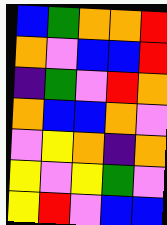[["blue", "green", "orange", "orange", "red"], ["orange", "violet", "blue", "blue", "red"], ["indigo", "green", "violet", "red", "orange"], ["orange", "blue", "blue", "orange", "violet"], ["violet", "yellow", "orange", "indigo", "orange"], ["yellow", "violet", "yellow", "green", "violet"], ["yellow", "red", "violet", "blue", "blue"]]